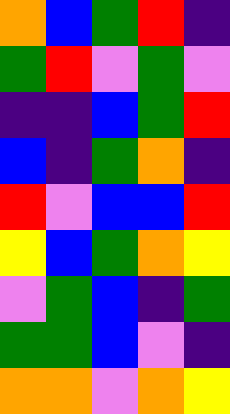[["orange", "blue", "green", "red", "indigo"], ["green", "red", "violet", "green", "violet"], ["indigo", "indigo", "blue", "green", "red"], ["blue", "indigo", "green", "orange", "indigo"], ["red", "violet", "blue", "blue", "red"], ["yellow", "blue", "green", "orange", "yellow"], ["violet", "green", "blue", "indigo", "green"], ["green", "green", "blue", "violet", "indigo"], ["orange", "orange", "violet", "orange", "yellow"]]